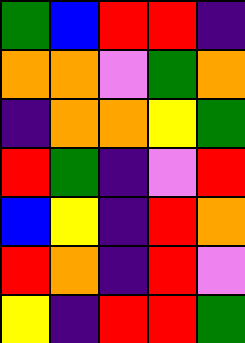[["green", "blue", "red", "red", "indigo"], ["orange", "orange", "violet", "green", "orange"], ["indigo", "orange", "orange", "yellow", "green"], ["red", "green", "indigo", "violet", "red"], ["blue", "yellow", "indigo", "red", "orange"], ["red", "orange", "indigo", "red", "violet"], ["yellow", "indigo", "red", "red", "green"]]